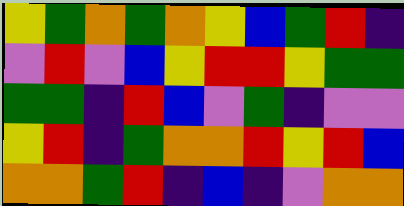[["yellow", "green", "orange", "green", "orange", "yellow", "blue", "green", "red", "indigo"], ["violet", "red", "violet", "blue", "yellow", "red", "red", "yellow", "green", "green"], ["green", "green", "indigo", "red", "blue", "violet", "green", "indigo", "violet", "violet"], ["yellow", "red", "indigo", "green", "orange", "orange", "red", "yellow", "red", "blue"], ["orange", "orange", "green", "red", "indigo", "blue", "indigo", "violet", "orange", "orange"]]